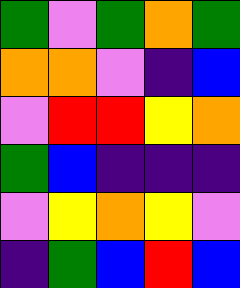[["green", "violet", "green", "orange", "green"], ["orange", "orange", "violet", "indigo", "blue"], ["violet", "red", "red", "yellow", "orange"], ["green", "blue", "indigo", "indigo", "indigo"], ["violet", "yellow", "orange", "yellow", "violet"], ["indigo", "green", "blue", "red", "blue"]]